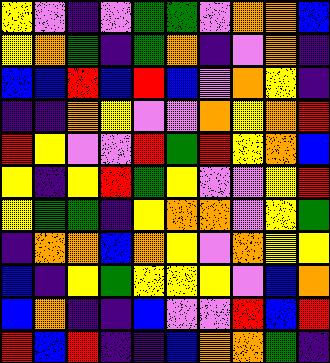[["yellow", "violet", "indigo", "violet", "green", "green", "violet", "orange", "orange", "blue"], ["yellow", "orange", "green", "indigo", "green", "orange", "indigo", "violet", "orange", "indigo"], ["blue", "blue", "red", "blue", "red", "blue", "violet", "orange", "yellow", "indigo"], ["indigo", "indigo", "orange", "yellow", "violet", "violet", "orange", "yellow", "orange", "red"], ["red", "yellow", "violet", "violet", "red", "green", "red", "yellow", "orange", "blue"], ["yellow", "indigo", "yellow", "red", "green", "yellow", "violet", "violet", "yellow", "red"], ["yellow", "green", "green", "indigo", "yellow", "orange", "orange", "violet", "yellow", "green"], ["indigo", "orange", "orange", "blue", "orange", "yellow", "violet", "orange", "yellow", "yellow"], ["blue", "indigo", "yellow", "green", "yellow", "yellow", "yellow", "violet", "blue", "orange"], ["blue", "orange", "indigo", "indigo", "blue", "violet", "violet", "red", "blue", "red"], ["red", "blue", "red", "indigo", "indigo", "blue", "orange", "orange", "green", "indigo"]]